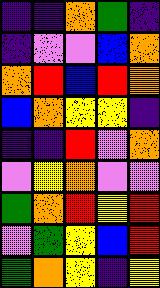[["indigo", "indigo", "orange", "green", "indigo"], ["indigo", "violet", "violet", "blue", "orange"], ["orange", "red", "blue", "red", "orange"], ["blue", "orange", "yellow", "yellow", "indigo"], ["indigo", "indigo", "red", "violet", "orange"], ["violet", "yellow", "orange", "violet", "violet"], ["green", "orange", "red", "yellow", "red"], ["violet", "green", "yellow", "blue", "red"], ["green", "orange", "yellow", "indigo", "yellow"]]